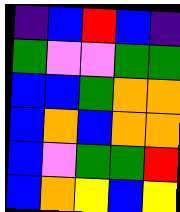[["indigo", "blue", "red", "blue", "indigo"], ["green", "violet", "violet", "green", "green"], ["blue", "blue", "green", "orange", "orange"], ["blue", "orange", "blue", "orange", "orange"], ["blue", "violet", "green", "green", "red"], ["blue", "orange", "yellow", "blue", "yellow"]]